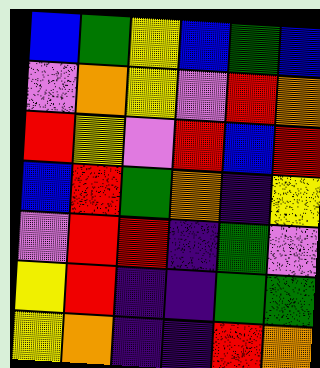[["blue", "green", "yellow", "blue", "green", "blue"], ["violet", "orange", "yellow", "violet", "red", "orange"], ["red", "yellow", "violet", "red", "blue", "red"], ["blue", "red", "green", "orange", "indigo", "yellow"], ["violet", "red", "red", "indigo", "green", "violet"], ["yellow", "red", "indigo", "indigo", "green", "green"], ["yellow", "orange", "indigo", "indigo", "red", "orange"]]